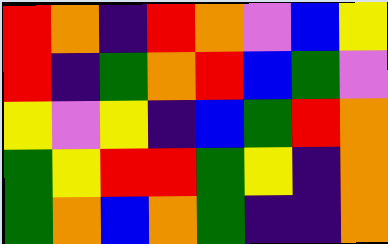[["red", "orange", "indigo", "red", "orange", "violet", "blue", "yellow"], ["red", "indigo", "green", "orange", "red", "blue", "green", "violet"], ["yellow", "violet", "yellow", "indigo", "blue", "green", "red", "orange"], ["green", "yellow", "red", "red", "green", "yellow", "indigo", "orange"], ["green", "orange", "blue", "orange", "green", "indigo", "indigo", "orange"]]